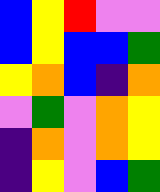[["blue", "yellow", "red", "violet", "violet"], ["blue", "yellow", "blue", "blue", "green"], ["yellow", "orange", "blue", "indigo", "orange"], ["violet", "green", "violet", "orange", "yellow"], ["indigo", "orange", "violet", "orange", "yellow"], ["indigo", "yellow", "violet", "blue", "green"]]